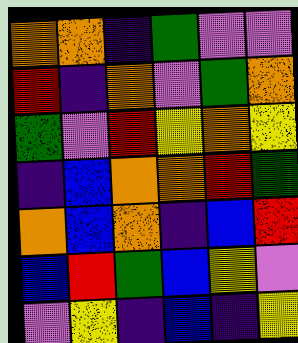[["orange", "orange", "indigo", "green", "violet", "violet"], ["red", "indigo", "orange", "violet", "green", "orange"], ["green", "violet", "red", "yellow", "orange", "yellow"], ["indigo", "blue", "orange", "orange", "red", "green"], ["orange", "blue", "orange", "indigo", "blue", "red"], ["blue", "red", "green", "blue", "yellow", "violet"], ["violet", "yellow", "indigo", "blue", "indigo", "yellow"]]